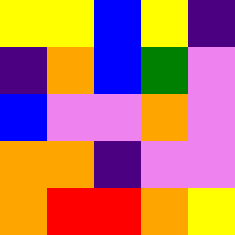[["yellow", "yellow", "blue", "yellow", "indigo"], ["indigo", "orange", "blue", "green", "violet"], ["blue", "violet", "violet", "orange", "violet"], ["orange", "orange", "indigo", "violet", "violet"], ["orange", "red", "red", "orange", "yellow"]]